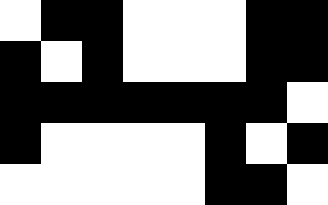[["white", "black", "black", "white", "white", "white", "black", "black"], ["black", "white", "black", "white", "white", "white", "black", "black"], ["black", "black", "black", "black", "black", "black", "black", "white"], ["black", "white", "white", "white", "white", "black", "white", "black"], ["white", "white", "white", "white", "white", "black", "black", "white"]]